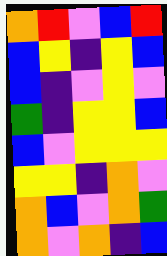[["orange", "red", "violet", "blue", "red"], ["blue", "yellow", "indigo", "yellow", "blue"], ["blue", "indigo", "violet", "yellow", "violet"], ["green", "indigo", "yellow", "yellow", "blue"], ["blue", "violet", "yellow", "yellow", "yellow"], ["yellow", "yellow", "indigo", "orange", "violet"], ["orange", "blue", "violet", "orange", "green"], ["orange", "violet", "orange", "indigo", "blue"]]